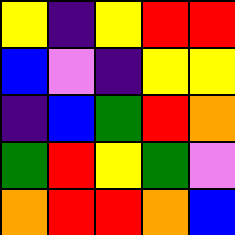[["yellow", "indigo", "yellow", "red", "red"], ["blue", "violet", "indigo", "yellow", "yellow"], ["indigo", "blue", "green", "red", "orange"], ["green", "red", "yellow", "green", "violet"], ["orange", "red", "red", "orange", "blue"]]